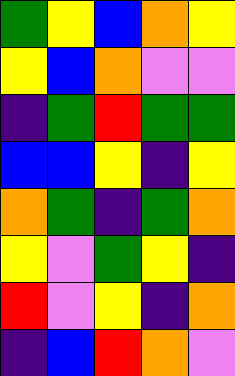[["green", "yellow", "blue", "orange", "yellow"], ["yellow", "blue", "orange", "violet", "violet"], ["indigo", "green", "red", "green", "green"], ["blue", "blue", "yellow", "indigo", "yellow"], ["orange", "green", "indigo", "green", "orange"], ["yellow", "violet", "green", "yellow", "indigo"], ["red", "violet", "yellow", "indigo", "orange"], ["indigo", "blue", "red", "orange", "violet"]]